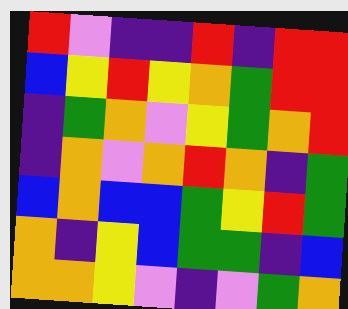[["red", "violet", "indigo", "indigo", "red", "indigo", "red", "red"], ["blue", "yellow", "red", "yellow", "orange", "green", "red", "red"], ["indigo", "green", "orange", "violet", "yellow", "green", "orange", "red"], ["indigo", "orange", "violet", "orange", "red", "orange", "indigo", "green"], ["blue", "orange", "blue", "blue", "green", "yellow", "red", "green"], ["orange", "indigo", "yellow", "blue", "green", "green", "indigo", "blue"], ["orange", "orange", "yellow", "violet", "indigo", "violet", "green", "orange"]]